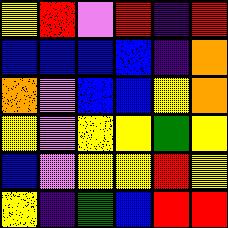[["yellow", "red", "violet", "red", "indigo", "red"], ["blue", "blue", "blue", "blue", "indigo", "orange"], ["orange", "violet", "blue", "blue", "yellow", "orange"], ["yellow", "violet", "yellow", "yellow", "green", "yellow"], ["blue", "violet", "yellow", "yellow", "red", "yellow"], ["yellow", "indigo", "green", "blue", "red", "red"]]